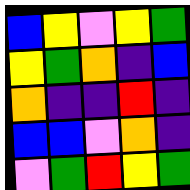[["blue", "yellow", "violet", "yellow", "green"], ["yellow", "green", "orange", "indigo", "blue"], ["orange", "indigo", "indigo", "red", "indigo"], ["blue", "blue", "violet", "orange", "indigo"], ["violet", "green", "red", "yellow", "green"]]